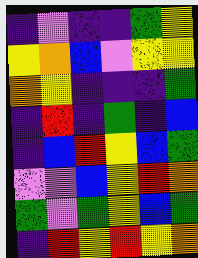[["indigo", "violet", "indigo", "indigo", "green", "yellow"], ["yellow", "orange", "blue", "violet", "yellow", "yellow"], ["orange", "yellow", "indigo", "indigo", "indigo", "green"], ["indigo", "red", "indigo", "green", "indigo", "blue"], ["indigo", "blue", "red", "yellow", "blue", "green"], ["violet", "violet", "blue", "yellow", "red", "orange"], ["green", "violet", "green", "yellow", "blue", "green"], ["indigo", "red", "yellow", "red", "yellow", "orange"]]